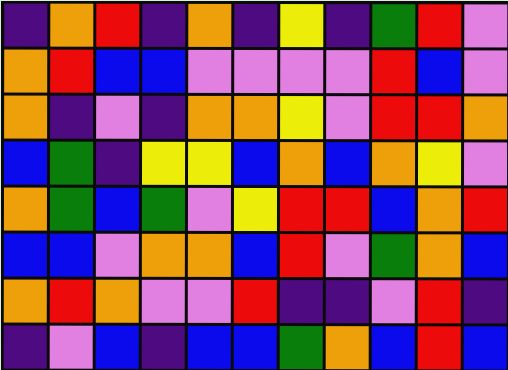[["indigo", "orange", "red", "indigo", "orange", "indigo", "yellow", "indigo", "green", "red", "violet"], ["orange", "red", "blue", "blue", "violet", "violet", "violet", "violet", "red", "blue", "violet"], ["orange", "indigo", "violet", "indigo", "orange", "orange", "yellow", "violet", "red", "red", "orange"], ["blue", "green", "indigo", "yellow", "yellow", "blue", "orange", "blue", "orange", "yellow", "violet"], ["orange", "green", "blue", "green", "violet", "yellow", "red", "red", "blue", "orange", "red"], ["blue", "blue", "violet", "orange", "orange", "blue", "red", "violet", "green", "orange", "blue"], ["orange", "red", "orange", "violet", "violet", "red", "indigo", "indigo", "violet", "red", "indigo"], ["indigo", "violet", "blue", "indigo", "blue", "blue", "green", "orange", "blue", "red", "blue"]]